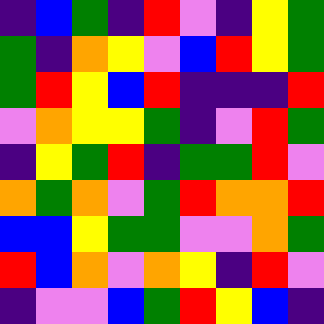[["indigo", "blue", "green", "indigo", "red", "violet", "indigo", "yellow", "green"], ["green", "indigo", "orange", "yellow", "violet", "blue", "red", "yellow", "green"], ["green", "red", "yellow", "blue", "red", "indigo", "indigo", "indigo", "red"], ["violet", "orange", "yellow", "yellow", "green", "indigo", "violet", "red", "green"], ["indigo", "yellow", "green", "red", "indigo", "green", "green", "red", "violet"], ["orange", "green", "orange", "violet", "green", "red", "orange", "orange", "red"], ["blue", "blue", "yellow", "green", "green", "violet", "violet", "orange", "green"], ["red", "blue", "orange", "violet", "orange", "yellow", "indigo", "red", "violet"], ["indigo", "violet", "violet", "blue", "green", "red", "yellow", "blue", "indigo"]]